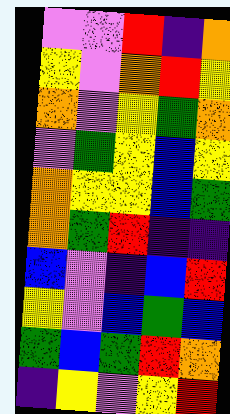[["violet", "violet", "red", "indigo", "orange"], ["yellow", "violet", "orange", "red", "yellow"], ["orange", "violet", "yellow", "green", "orange"], ["violet", "green", "yellow", "blue", "yellow"], ["orange", "yellow", "yellow", "blue", "green"], ["orange", "green", "red", "indigo", "indigo"], ["blue", "violet", "indigo", "blue", "red"], ["yellow", "violet", "blue", "green", "blue"], ["green", "blue", "green", "red", "orange"], ["indigo", "yellow", "violet", "yellow", "red"]]